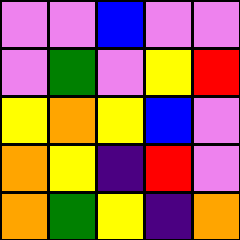[["violet", "violet", "blue", "violet", "violet"], ["violet", "green", "violet", "yellow", "red"], ["yellow", "orange", "yellow", "blue", "violet"], ["orange", "yellow", "indigo", "red", "violet"], ["orange", "green", "yellow", "indigo", "orange"]]